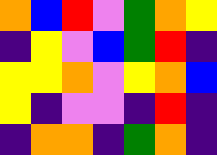[["orange", "blue", "red", "violet", "green", "orange", "yellow"], ["indigo", "yellow", "violet", "blue", "green", "red", "indigo"], ["yellow", "yellow", "orange", "violet", "yellow", "orange", "blue"], ["yellow", "indigo", "violet", "violet", "indigo", "red", "indigo"], ["indigo", "orange", "orange", "indigo", "green", "orange", "indigo"]]